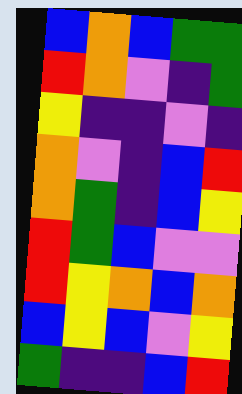[["blue", "orange", "blue", "green", "green"], ["red", "orange", "violet", "indigo", "green"], ["yellow", "indigo", "indigo", "violet", "indigo"], ["orange", "violet", "indigo", "blue", "red"], ["orange", "green", "indigo", "blue", "yellow"], ["red", "green", "blue", "violet", "violet"], ["red", "yellow", "orange", "blue", "orange"], ["blue", "yellow", "blue", "violet", "yellow"], ["green", "indigo", "indigo", "blue", "red"]]